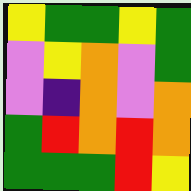[["yellow", "green", "green", "yellow", "green"], ["violet", "yellow", "orange", "violet", "green"], ["violet", "indigo", "orange", "violet", "orange"], ["green", "red", "orange", "red", "orange"], ["green", "green", "green", "red", "yellow"]]